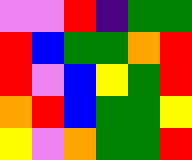[["violet", "violet", "red", "indigo", "green", "green"], ["red", "blue", "green", "green", "orange", "red"], ["red", "violet", "blue", "yellow", "green", "red"], ["orange", "red", "blue", "green", "green", "yellow"], ["yellow", "violet", "orange", "green", "green", "red"]]